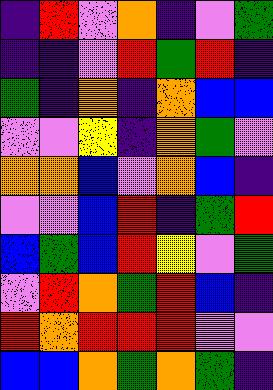[["indigo", "red", "violet", "orange", "indigo", "violet", "green"], ["indigo", "indigo", "violet", "red", "green", "red", "indigo"], ["green", "indigo", "orange", "indigo", "orange", "blue", "blue"], ["violet", "violet", "yellow", "indigo", "orange", "green", "violet"], ["orange", "orange", "blue", "violet", "orange", "blue", "indigo"], ["violet", "violet", "blue", "red", "indigo", "green", "red"], ["blue", "green", "blue", "red", "yellow", "violet", "green"], ["violet", "red", "orange", "green", "red", "blue", "indigo"], ["red", "orange", "red", "red", "red", "violet", "violet"], ["blue", "blue", "orange", "green", "orange", "green", "indigo"]]